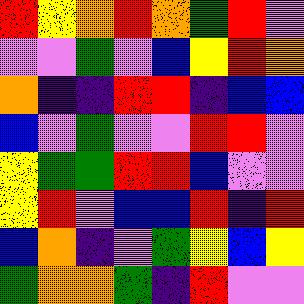[["red", "yellow", "orange", "red", "orange", "green", "red", "violet"], ["violet", "violet", "green", "violet", "blue", "yellow", "red", "orange"], ["orange", "indigo", "indigo", "red", "red", "indigo", "blue", "blue"], ["blue", "violet", "green", "violet", "violet", "red", "red", "violet"], ["yellow", "green", "green", "red", "red", "blue", "violet", "violet"], ["yellow", "red", "violet", "blue", "blue", "red", "indigo", "red"], ["blue", "orange", "indigo", "violet", "green", "yellow", "blue", "yellow"], ["green", "orange", "orange", "green", "indigo", "red", "violet", "violet"]]